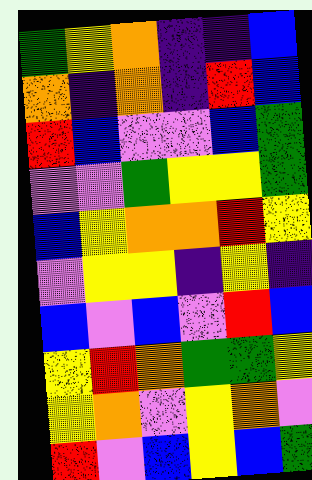[["green", "yellow", "orange", "indigo", "indigo", "blue"], ["orange", "indigo", "orange", "indigo", "red", "blue"], ["red", "blue", "violet", "violet", "blue", "green"], ["violet", "violet", "green", "yellow", "yellow", "green"], ["blue", "yellow", "orange", "orange", "red", "yellow"], ["violet", "yellow", "yellow", "indigo", "yellow", "indigo"], ["blue", "violet", "blue", "violet", "red", "blue"], ["yellow", "red", "orange", "green", "green", "yellow"], ["yellow", "orange", "violet", "yellow", "orange", "violet"], ["red", "violet", "blue", "yellow", "blue", "green"]]